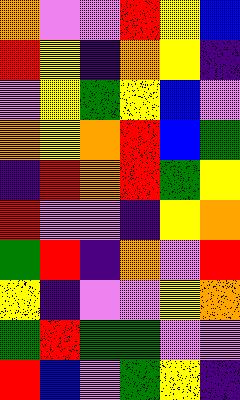[["orange", "violet", "violet", "red", "yellow", "blue"], ["red", "yellow", "indigo", "orange", "yellow", "indigo"], ["violet", "yellow", "green", "yellow", "blue", "violet"], ["orange", "yellow", "orange", "red", "blue", "green"], ["indigo", "red", "orange", "red", "green", "yellow"], ["red", "violet", "violet", "indigo", "yellow", "orange"], ["green", "red", "indigo", "orange", "violet", "red"], ["yellow", "indigo", "violet", "violet", "yellow", "orange"], ["green", "red", "green", "green", "violet", "violet"], ["red", "blue", "violet", "green", "yellow", "indigo"]]